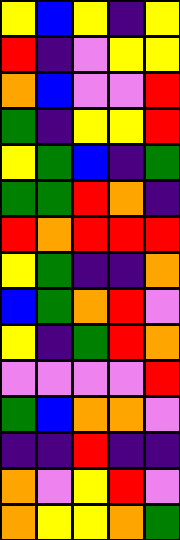[["yellow", "blue", "yellow", "indigo", "yellow"], ["red", "indigo", "violet", "yellow", "yellow"], ["orange", "blue", "violet", "violet", "red"], ["green", "indigo", "yellow", "yellow", "red"], ["yellow", "green", "blue", "indigo", "green"], ["green", "green", "red", "orange", "indigo"], ["red", "orange", "red", "red", "red"], ["yellow", "green", "indigo", "indigo", "orange"], ["blue", "green", "orange", "red", "violet"], ["yellow", "indigo", "green", "red", "orange"], ["violet", "violet", "violet", "violet", "red"], ["green", "blue", "orange", "orange", "violet"], ["indigo", "indigo", "red", "indigo", "indigo"], ["orange", "violet", "yellow", "red", "violet"], ["orange", "yellow", "yellow", "orange", "green"]]